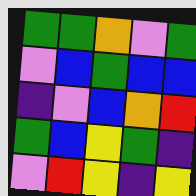[["green", "green", "orange", "violet", "green"], ["violet", "blue", "green", "blue", "blue"], ["indigo", "violet", "blue", "orange", "red"], ["green", "blue", "yellow", "green", "indigo"], ["violet", "red", "yellow", "indigo", "yellow"]]